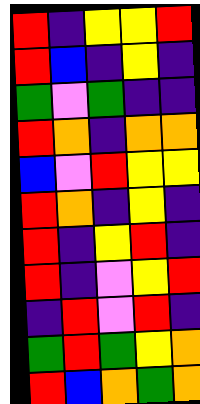[["red", "indigo", "yellow", "yellow", "red"], ["red", "blue", "indigo", "yellow", "indigo"], ["green", "violet", "green", "indigo", "indigo"], ["red", "orange", "indigo", "orange", "orange"], ["blue", "violet", "red", "yellow", "yellow"], ["red", "orange", "indigo", "yellow", "indigo"], ["red", "indigo", "yellow", "red", "indigo"], ["red", "indigo", "violet", "yellow", "red"], ["indigo", "red", "violet", "red", "indigo"], ["green", "red", "green", "yellow", "orange"], ["red", "blue", "orange", "green", "orange"]]